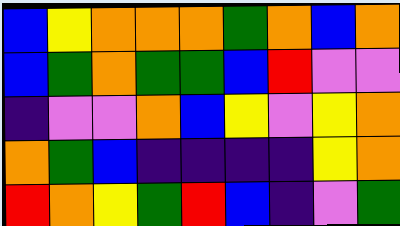[["blue", "yellow", "orange", "orange", "orange", "green", "orange", "blue", "orange"], ["blue", "green", "orange", "green", "green", "blue", "red", "violet", "violet"], ["indigo", "violet", "violet", "orange", "blue", "yellow", "violet", "yellow", "orange"], ["orange", "green", "blue", "indigo", "indigo", "indigo", "indigo", "yellow", "orange"], ["red", "orange", "yellow", "green", "red", "blue", "indigo", "violet", "green"]]